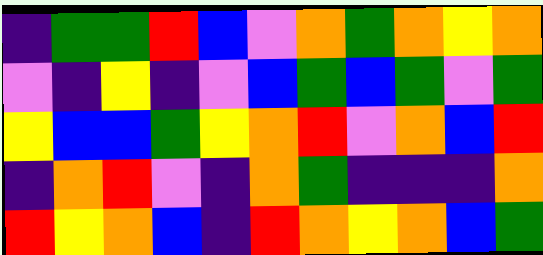[["indigo", "green", "green", "red", "blue", "violet", "orange", "green", "orange", "yellow", "orange"], ["violet", "indigo", "yellow", "indigo", "violet", "blue", "green", "blue", "green", "violet", "green"], ["yellow", "blue", "blue", "green", "yellow", "orange", "red", "violet", "orange", "blue", "red"], ["indigo", "orange", "red", "violet", "indigo", "orange", "green", "indigo", "indigo", "indigo", "orange"], ["red", "yellow", "orange", "blue", "indigo", "red", "orange", "yellow", "orange", "blue", "green"]]